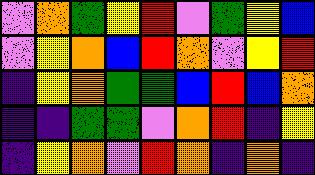[["violet", "orange", "green", "yellow", "red", "violet", "green", "yellow", "blue"], ["violet", "yellow", "orange", "blue", "red", "orange", "violet", "yellow", "red"], ["indigo", "yellow", "orange", "green", "green", "blue", "red", "blue", "orange"], ["indigo", "indigo", "green", "green", "violet", "orange", "red", "indigo", "yellow"], ["indigo", "yellow", "orange", "violet", "red", "orange", "indigo", "orange", "indigo"]]